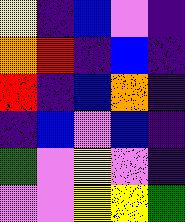[["yellow", "indigo", "blue", "violet", "indigo"], ["orange", "red", "indigo", "blue", "indigo"], ["red", "indigo", "blue", "orange", "indigo"], ["indigo", "blue", "violet", "blue", "indigo"], ["green", "violet", "yellow", "violet", "indigo"], ["violet", "violet", "yellow", "yellow", "green"]]